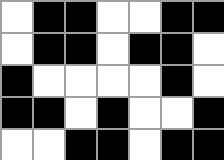[["white", "black", "black", "white", "white", "black", "black"], ["white", "black", "black", "white", "black", "black", "white"], ["black", "white", "white", "white", "white", "black", "white"], ["black", "black", "white", "black", "white", "white", "black"], ["white", "white", "black", "black", "white", "black", "black"]]